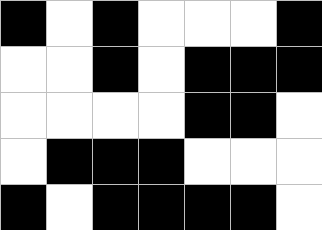[["black", "white", "black", "white", "white", "white", "black"], ["white", "white", "black", "white", "black", "black", "black"], ["white", "white", "white", "white", "black", "black", "white"], ["white", "black", "black", "black", "white", "white", "white"], ["black", "white", "black", "black", "black", "black", "white"]]